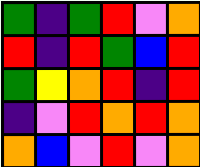[["green", "indigo", "green", "red", "violet", "orange"], ["red", "indigo", "red", "green", "blue", "red"], ["green", "yellow", "orange", "red", "indigo", "red"], ["indigo", "violet", "red", "orange", "red", "orange"], ["orange", "blue", "violet", "red", "violet", "orange"]]